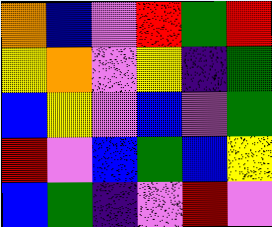[["orange", "blue", "violet", "red", "green", "red"], ["yellow", "orange", "violet", "yellow", "indigo", "green"], ["blue", "yellow", "violet", "blue", "violet", "green"], ["red", "violet", "blue", "green", "blue", "yellow"], ["blue", "green", "indigo", "violet", "red", "violet"]]